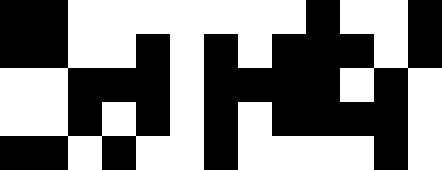[["black", "black", "white", "white", "white", "white", "white", "white", "white", "black", "white", "white", "black"], ["black", "black", "white", "white", "black", "white", "black", "white", "black", "black", "black", "white", "black"], ["white", "white", "black", "black", "black", "white", "black", "black", "black", "black", "white", "black", "white"], ["white", "white", "black", "white", "black", "white", "black", "white", "black", "black", "black", "black", "white"], ["black", "black", "white", "black", "white", "white", "black", "white", "white", "white", "white", "black", "white"]]